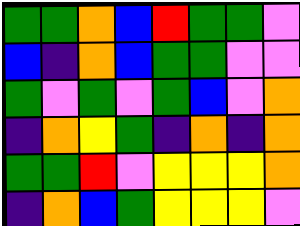[["green", "green", "orange", "blue", "red", "green", "green", "violet"], ["blue", "indigo", "orange", "blue", "green", "green", "violet", "violet"], ["green", "violet", "green", "violet", "green", "blue", "violet", "orange"], ["indigo", "orange", "yellow", "green", "indigo", "orange", "indigo", "orange"], ["green", "green", "red", "violet", "yellow", "yellow", "yellow", "orange"], ["indigo", "orange", "blue", "green", "yellow", "yellow", "yellow", "violet"]]